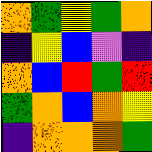[["orange", "green", "yellow", "green", "orange"], ["indigo", "yellow", "blue", "violet", "indigo"], ["orange", "blue", "red", "green", "red"], ["green", "orange", "blue", "orange", "yellow"], ["indigo", "orange", "orange", "orange", "green"]]